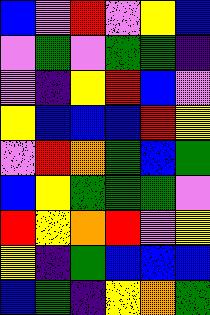[["blue", "violet", "red", "violet", "yellow", "blue"], ["violet", "green", "violet", "green", "green", "indigo"], ["violet", "indigo", "yellow", "red", "blue", "violet"], ["yellow", "blue", "blue", "blue", "red", "yellow"], ["violet", "red", "orange", "green", "blue", "green"], ["blue", "yellow", "green", "green", "green", "violet"], ["red", "yellow", "orange", "red", "violet", "yellow"], ["yellow", "indigo", "green", "blue", "blue", "blue"], ["blue", "green", "indigo", "yellow", "orange", "green"]]